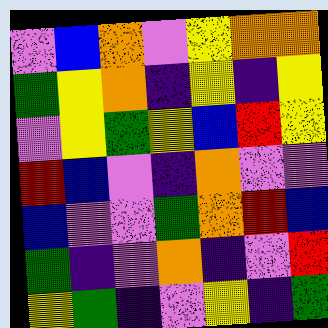[["violet", "blue", "orange", "violet", "yellow", "orange", "orange"], ["green", "yellow", "orange", "indigo", "yellow", "indigo", "yellow"], ["violet", "yellow", "green", "yellow", "blue", "red", "yellow"], ["red", "blue", "violet", "indigo", "orange", "violet", "violet"], ["blue", "violet", "violet", "green", "orange", "red", "blue"], ["green", "indigo", "violet", "orange", "indigo", "violet", "red"], ["yellow", "green", "indigo", "violet", "yellow", "indigo", "green"]]